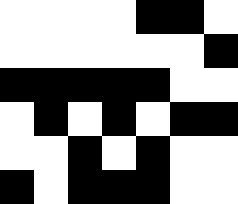[["white", "white", "white", "white", "black", "black", "white"], ["white", "white", "white", "white", "white", "white", "black"], ["black", "black", "black", "black", "black", "white", "white"], ["white", "black", "white", "black", "white", "black", "black"], ["white", "white", "black", "white", "black", "white", "white"], ["black", "white", "black", "black", "black", "white", "white"]]